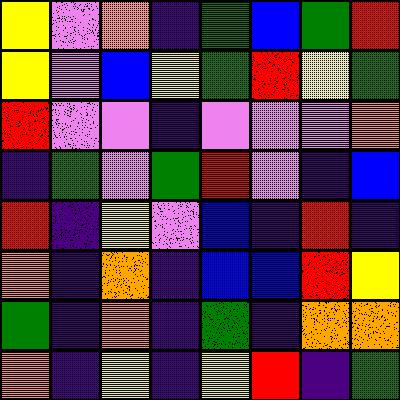[["yellow", "violet", "orange", "indigo", "green", "blue", "green", "red"], ["yellow", "violet", "blue", "yellow", "green", "red", "yellow", "green"], ["red", "violet", "violet", "indigo", "violet", "violet", "violet", "orange"], ["indigo", "green", "violet", "green", "red", "violet", "indigo", "blue"], ["red", "indigo", "yellow", "violet", "blue", "indigo", "red", "indigo"], ["orange", "indigo", "orange", "indigo", "blue", "blue", "red", "yellow"], ["green", "indigo", "orange", "indigo", "green", "indigo", "orange", "orange"], ["orange", "indigo", "yellow", "indigo", "yellow", "red", "indigo", "green"]]